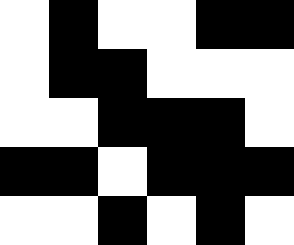[["white", "black", "white", "white", "black", "black"], ["white", "black", "black", "white", "white", "white"], ["white", "white", "black", "black", "black", "white"], ["black", "black", "white", "black", "black", "black"], ["white", "white", "black", "white", "black", "white"]]